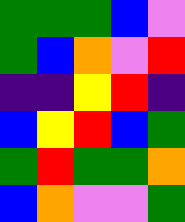[["green", "green", "green", "blue", "violet"], ["green", "blue", "orange", "violet", "red"], ["indigo", "indigo", "yellow", "red", "indigo"], ["blue", "yellow", "red", "blue", "green"], ["green", "red", "green", "green", "orange"], ["blue", "orange", "violet", "violet", "green"]]